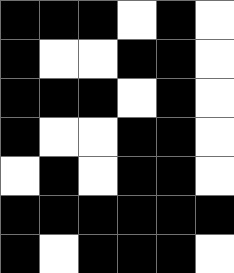[["black", "black", "black", "white", "black", "white"], ["black", "white", "white", "black", "black", "white"], ["black", "black", "black", "white", "black", "white"], ["black", "white", "white", "black", "black", "white"], ["white", "black", "white", "black", "black", "white"], ["black", "black", "black", "black", "black", "black"], ["black", "white", "black", "black", "black", "white"]]